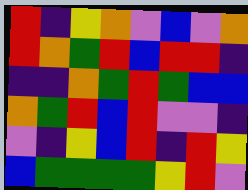[["red", "indigo", "yellow", "orange", "violet", "blue", "violet", "orange"], ["red", "orange", "green", "red", "blue", "red", "red", "indigo"], ["indigo", "indigo", "orange", "green", "red", "green", "blue", "blue"], ["orange", "green", "red", "blue", "red", "violet", "violet", "indigo"], ["violet", "indigo", "yellow", "blue", "red", "indigo", "red", "yellow"], ["blue", "green", "green", "green", "green", "yellow", "red", "violet"]]